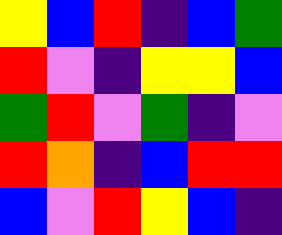[["yellow", "blue", "red", "indigo", "blue", "green"], ["red", "violet", "indigo", "yellow", "yellow", "blue"], ["green", "red", "violet", "green", "indigo", "violet"], ["red", "orange", "indigo", "blue", "red", "red"], ["blue", "violet", "red", "yellow", "blue", "indigo"]]